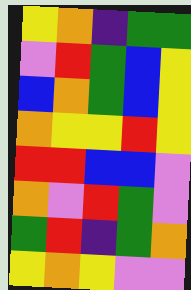[["yellow", "orange", "indigo", "green", "green"], ["violet", "red", "green", "blue", "yellow"], ["blue", "orange", "green", "blue", "yellow"], ["orange", "yellow", "yellow", "red", "yellow"], ["red", "red", "blue", "blue", "violet"], ["orange", "violet", "red", "green", "violet"], ["green", "red", "indigo", "green", "orange"], ["yellow", "orange", "yellow", "violet", "violet"]]